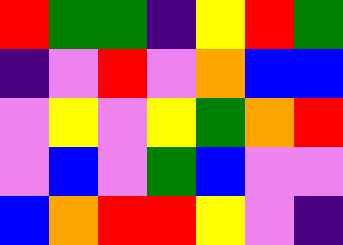[["red", "green", "green", "indigo", "yellow", "red", "green"], ["indigo", "violet", "red", "violet", "orange", "blue", "blue"], ["violet", "yellow", "violet", "yellow", "green", "orange", "red"], ["violet", "blue", "violet", "green", "blue", "violet", "violet"], ["blue", "orange", "red", "red", "yellow", "violet", "indigo"]]